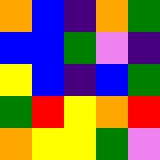[["orange", "blue", "indigo", "orange", "green"], ["blue", "blue", "green", "violet", "indigo"], ["yellow", "blue", "indigo", "blue", "green"], ["green", "red", "yellow", "orange", "red"], ["orange", "yellow", "yellow", "green", "violet"]]